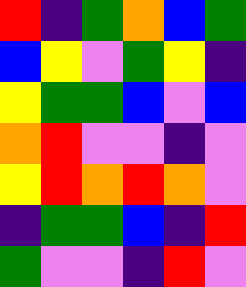[["red", "indigo", "green", "orange", "blue", "green"], ["blue", "yellow", "violet", "green", "yellow", "indigo"], ["yellow", "green", "green", "blue", "violet", "blue"], ["orange", "red", "violet", "violet", "indigo", "violet"], ["yellow", "red", "orange", "red", "orange", "violet"], ["indigo", "green", "green", "blue", "indigo", "red"], ["green", "violet", "violet", "indigo", "red", "violet"]]